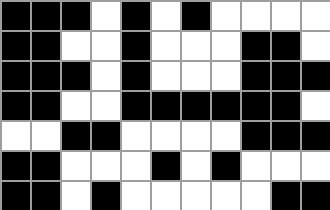[["black", "black", "black", "white", "black", "white", "black", "white", "white", "white", "white"], ["black", "black", "white", "white", "black", "white", "white", "white", "black", "black", "white"], ["black", "black", "black", "white", "black", "white", "white", "white", "black", "black", "black"], ["black", "black", "white", "white", "black", "black", "black", "black", "black", "black", "white"], ["white", "white", "black", "black", "white", "white", "white", "white", "black", "black", "black"], ["black", "black", "white", "white", "white", "black", "white", "black", "white", "white", "white"], ["black", "black", "white", "black", "white", "white", "white", "white", "white", "black", "black"]]